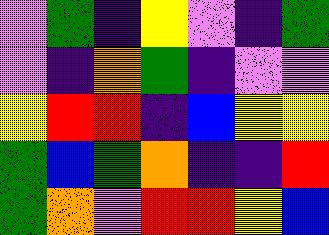[["violet", "green", "indigo", "yellow", "violet", "indigo", "green"], ["violet", "indigo", "orange", "green", "indigo", "violet", "violet"], ["yellow", "red", "red", "indigo", "blue", "yellow", "yellow"], ["green", "blue", "green", "orange", "indigo", "indigo", "red"], ["green", "orange", "violet", "red", "red", "yellow", "blue"]]